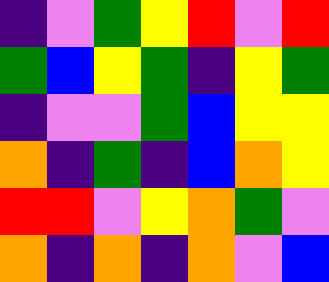[["indigo", "violet", "green", "yellow", "red", "violet", "red"], ["green", "blue", "yellow", "green", "indigo", "yellow", "green"], ["indigo", "violet", "violet", "green", "blue", "yellow", "yellow"], ["orange", "indigo", "green", "indigo", "blue", "orange", "yellow"], ["red", "red", "violet", "yellow", "orange", "green", "violet"], ["orange", "indigo", "orange", "indigo", "orange", "violet", "blue"]]